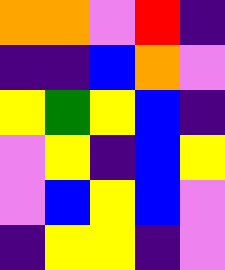[["orange", "orange", "violet", "red", "indigo"], ["indigo", "indigo", "blue", "orange", "violet"], ["yellow", "green", "yellow", "blue", "indigo"], ["violet", "yellow", "indigo", "blue", "yellow"], ["violet", "blue", "yellow", "blue", "violet"], ["indigo", "yellow", "yellow", "indigo", "violet"]]